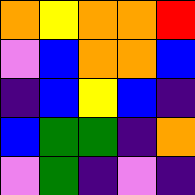[["orange", "yellow", "orange", "orange", "red"], ["violet", "blue", "orange", "orange", "blue"], ["indigo", "blue", "yellow", "blue", "indigo"], ["blue", "green", "green", "indigo", "orange"], ["violet", "green", "indigo", "violet", "indigo"]]